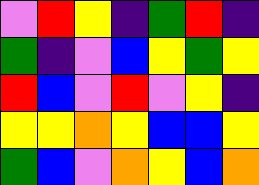[["violet", "red", "yellow", "indigo", "green", "red", "indigo"], ["green", "indigo", "violet", "blue", "yellow", "green", "yellow"], ["red", "blue", "violet", "red", "violet", "yellow", "indigo"], ["yellow", "yellow", "orange", "yellow", "blue", "blue", "yellow"], ["green", "blue", "violet", "orange", "yellow", "blue", "orange"]]